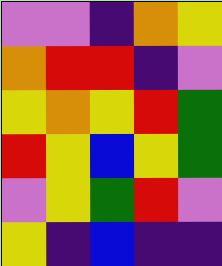[["violet", "violet", "indigo", "orange", "yellow"], ["orange", "red", "red", "indigo", "violet"], ["yellow", "orange", "yellow", "red", "green"], ["red", "yellow", "blue", "yellow", "green"], ["violet", "yellow", "green", "red", "violet"], ["yellow", "indigo", "blue", "indigo", "indigo"]]